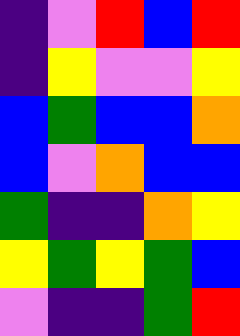[["indigo", "violet", "red", "blue", "red"], ["indigo", "yellow", "violet", "violet", "yellow"], ["blue", "green", "blue", "blue", "orange"], ["blue", "violet", "orange", "blue", "blue"], ["green", "indigo", "indigo", "orange", "yellow"], ["yellow", "green", "yellow", "green", "blue"], ["violet", "indigo", "indigo", "green", "red"]]